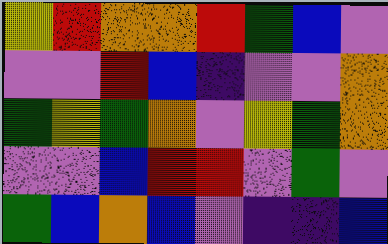[["yellow", "red", "orange", "orange", "red", "green", "blue", "violet"], ["violet", "violet", "red", "blue", "indigo", "violet", "violet", "orange"], ["green", "yellow", "green", "orange", "violet", "yellow", "green", "orange"], ["violet", "violet", "blue", "red", "red", "violet", "green", "violet"], ["green", "blue", "orange", "blue", "violet", "indigo", "indigo", "blue"]]